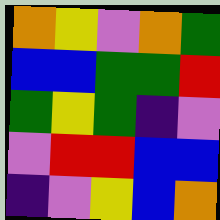[["orange", "yellow", "violet", "orange", "green"], ["blue", "blue", "green", "green", "red"], ["green", "yellow", "green", "indigo", "violet"], ["violet", "red", "red", "blue", "blue"], ["indigo", "violet", "yellow", "blue", "orange"]]